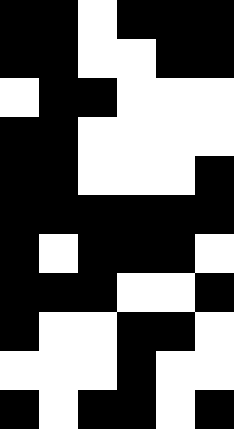[["black", "black", "white", "black", "black", "black"], ["black", "black", "white", "white", "black", "black"], ["white", "black", "black", "white", "white", "white"], ["black", "black", "white", "white", "white", "white"], ["black", "black", "white", "white", "white", "black"], ["black", "black", "black", "black", "black", "black"], ["black", "white", "black", "black", "black", "white"], ["black", "black", "black", "white", "white", "black"], ["black", "white", "white", "black", "black", "white"], ["white", "white", "white", "black", "white", "white"], ["black", "white", "black", "black", "white", "black"]]